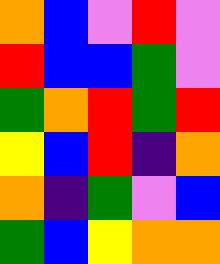[["orange", "blue", "violet", "red", "violet"], ["red", "blue", "blue", "green", "violet"], ["green", "orange", "red", "green", "red"], ["yellow", "blue", "red", "indigo", "orange"], ["orange", "indigo", "green", "violet", "blue"], ["green", "blue", "yellow", "orange", "orange"]]